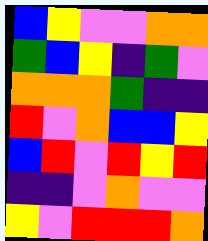[["blue", "yellow", "violet", "violet", "orange", "orange"], ["green", "blue", "yellow", "indigo", "green", "violet"], ["orange", "orange", "orange", "green", "indigo", "indigo"], ["red", "violet", "orange", "blue", "blue", "yellow"], ["blue", "red", "violet", "red", "yellow", "red"], ["indigo", "indigo", "violet", "orange", "violet", "violet"], ["yellow", "violet", "red", "red", "red", "orange"]]